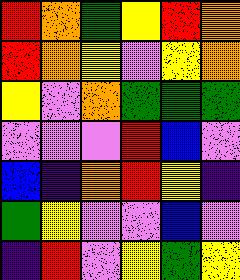[["red", "orange", "green", "yellow", "red", "orange"], ["red", "orange", "yellow", "violet", "yellow", "orange"], ["yellow", "violet", "orange", "green", "green", "green"], ["violet", "violet", "violet", "red", "blue", "violet"], ["blue", "indigo", "orange", "red", "yellow", "indigo"], ["green", "yellow", "violet", "violet", "blue", "violet"], ["indigo", "red", "violet", "yellow", "green", "yellow"]]